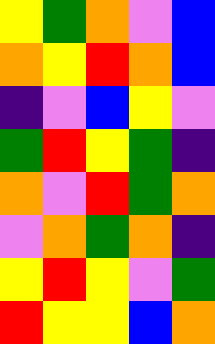[["yellow", "green", "orange", "violet", "blue"], ["orange", "yellow", "red", "orange", "blue"], ["indigo", "violet", "blue", "yellow", "violet"], ["green", "red", "yellow", "green", "indigo"], ["orange", "violet", "red", "green", "orange"], ["violet", "orange", "green", "orange", "indigo"], ["yellow", "red", "yellow", "violet", "green"], ["red", "yellow", "yellow", "blue", "orange"]]